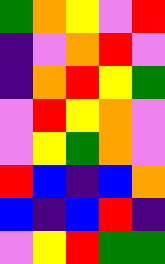[["green", "orange", "yellow", "violet", "red"], ["indigo", "violet", "orange", "red", "violet"], ["indigo", "orange", "red", "yellow", "green"], ["violet", "red", "yellow", "orange", "violet"], ["violet", "yellow", "green", "orange", "violet"], ["red", "blue", "indigo", "blue", "orange"], ["blue", "indigo", "blue", "red", "indigo"], ["violet", "yellow", "red", "green", "green"]]